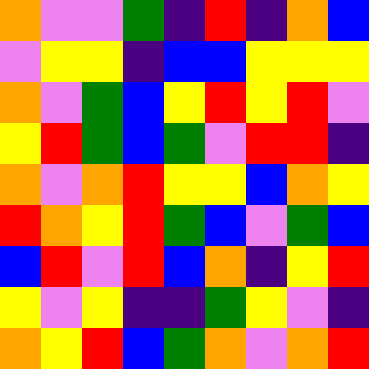[["orange", "violet", "violet", "green", "indigo", "red", "indigo", "orange", "blue"], ["violet", "yellow", "yellow", "indigo", "blue", "blue", "yellow", "yellow", "yellow"], ["orange", "violet", "green", "blue", "yellow", "red", "yellow", "red", "violet"], ["yellow", "red", "green", "blue", "green", "violet", "red", "red", "indigo"], ["orange", "violet", "orange", "red", "yellow", "yellow", "blue", "orange", "yellow"], ["red", "orange", "yellow", "red", "green", "blue", "violet", "green", "blue"], ["blue", "red", "violet", "red", "blue", "orange", "indigo", "yellow", "red"], ["yellow", "violet", "yellow", "indigo", "indigo", "green", "yellow", "violet", "indigo"], ["orange", "yellow", "red", "blue", "green", "orange", "violet", "orange", "red"]]